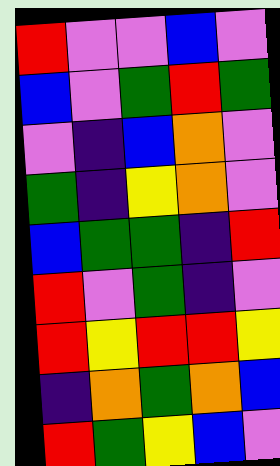[["red", "violet", "violet", "blue", "violet"], ["blue", "violet", "green", "red", "green"], ["violet", "indigo", "blue", "orange", "violet"], ["green", "indigo", "yellow", "orange", "violet"], ["blue", "green", "green", "indigo", "red"], ["red", "violet", "green", "indigo", "violet"], ["red", "yellow", "red", "red", "yellow"], ["indigo", "orange", "green", "orange", "blue"], ["red", "green", "yellow", "blue", "violet"]]